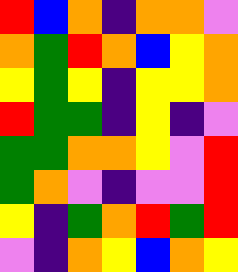[["red", "blue", "orange", "indigo", "orange", "orange", "violet"], ["orange", "green", "red", "orange", "blue", "yellow", "orange"], ["yellow", "green", "yellow", "indigo", "yellow", "yellow", "orange"], ["red", "green", "green", "indigo", "yellow", "indigo", "violet"], ["green", "green", "orange", "orange", "yellow", "violet", "red"], ["green", "orange", "violet", "indigo", "violet", "violet", "red"], ["yellow", "indigo", "green", "orange", "red", "green", "red"], ["violet", "indigo", "orange", "yellow", "blue", "orange", "yellow"]]